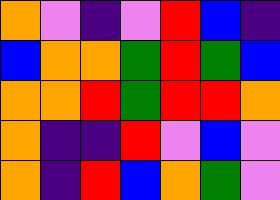[["orange", "violet", "indigo", "violet", "red", "blue", "indigo"], ["blue", "orange", "orange", "green", "red", "green", "blue"], ["orange", "orange", "red", "green", "red", "red", "orange"], ["orange", "indigo", "indigo", "red", "violet", "blue", "violet"], ["orange", "indigo", "red", "blue", "orange", "green", "violet"]]